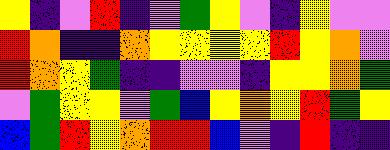[["yellow", "indigo", "violet", "red", "indigo", "violet", "green", "yellow", "violet", "indigo", "yellow", "violet", "violet"], ["red", "orange", "indigo", "indigo", "orange", "yellow", "yellow", "yellow", "yellow", "red", "yellow", "orange", "violet"], ["red", "orange", "yellow", "green", "indigo", "indigo", "violet", "violet", "indigo", "yellow", "yellow", "orange", "green"], ["violet", "green", "yellow", "yellow", "violet", "green", "blue", "yellow", "orange", "yellow", "red", "green", "yellow"], ["blue", "green", "red", "yellow", "orange", "red", "red", "blue", "violet", "indigo", "red", "indigo", "indigo"]]